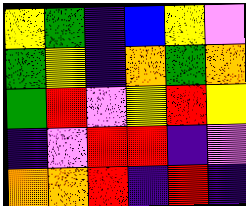[["yellow", "green", "indigo", "blue", "yellow", "violet"], ["green", "yellow", "indigo", "orange", "green", "orange"], ["green", "red", "violet", "yellow", "red", "yellow"], ["indigo", "violet", "red", "red", "indigo", "violet"], ["orange", "orange", "red", "indigo", "red", "indigo"]]